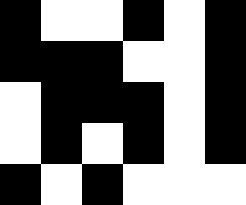[["black", "white", "white", "black", "white", "black"], ["black", "black", "black", "white", "white", "black"], ["white", "black", "black", "black", "white", "black"], ["white", "black", "white", "black", "white", "black"], ["black", "white", "black", "white", "white", "white"]]